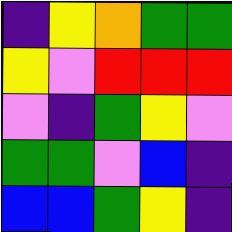[["indigo", "yellow", "orange", "green", "green"], ["yellow", "violet", "red", "red", "red"], ["violet", "indigo", "green", "yellow", "violet"], ["green", "green", "violet", "blue", "indigo"], ["blue", "blue", "green", "yellow", "indigo"]]